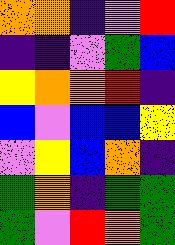[["orange", "orange", "indigo", "violet", "red"], ["indigo", "indigo", "violet", "green", "blue"], ["yellow", "orange", "orange", "red", "indigo"], ["blue", "violet", "blue", "blue", "yellow"], ["violet", "yellow", "blue", "orange", "indigo"], ["green", "orange", "indigo", "green", "green"], ["green", "violet", "red", "orange", "green"]]